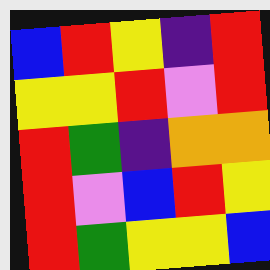[["blue", "red", "yellow", "indigo", "red"], ["yellow", "yellow", "red", "violet", "red"], ["red", "green", "indigo", "orange", "orange"], ["red", "violet", "blue", "red", "yellow"], ["red", "green", "yellow", "yellow", "blue"]]